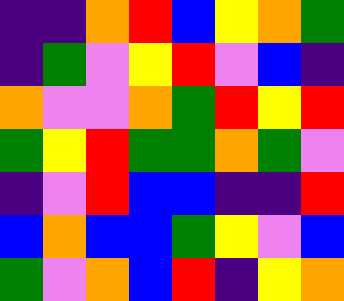[["indigo", "indigo", "orange", "red", "blue", "yellow", "orange", "green"], ["indigo", "green", "violet", "yellow", "red", "violet", "blue", "indigo"], ["orange", "violet", "violet", "orange", "green", "red", "yellow", "red"], ["green", "yellow", "red", "green", "green", "orange", "green", "violet"], ["indigo", "violet", "red", "blue", "blue", "indigo", "indigo", "red"], ["blue", "orange", "blue", "blue", "green", "yellow", "violet", "blue"], ["green", "violet", "orange", "blue", "red", "indigo", "yellow", "orange"]]